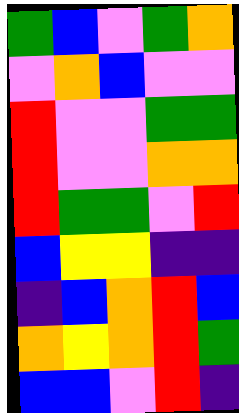[["green", "blue", "violet", "green", "orange"], ["violet", "orange", "blue", "violet", "violet"], ["red", "violet", "violet", "green", "green"], ["red", "violet", "violet", "orange", "orange"], ["red", "green", "green", "violet", "red"], ["blue", "yellow", "yellow", "indigo", "indigo"], ["indigo", "blue", "orange", "red", "blue"], ["orange", "yellow", "orange", "red", "green"], ["blue", "blue", "violet", "red", "indigo"]]